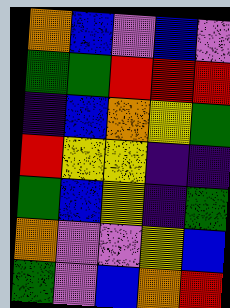[["orange", "blue", "violet", "blue", "violet"], ["green", "green", "red", "red", "red"], ["indigo", "blue", "orange", "yellow", "green"], ["red", "yellow", "yellow", "indigo", "indigo"], ["green", "blue", "yellow", "indigo", "green"], ["orange", "violet", "violet", "yellow", "blue"], ["green", "violet", "blue", "orange", "red"]]